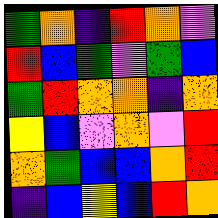[["green", "orange", "indigo", "red", "orange", "violet"], ["red", "blue", "green", "violet", "green", "blue"], ["green", "red", "orange", "orange", "indigo", "orange"], ["yellow", "blue", "violet", "orange", "violet", "red"], ["orange", "green", "blue", "blue", "orange", "red"], ["indigo", "blue", "yellow", "blue", "red", "orange"]]